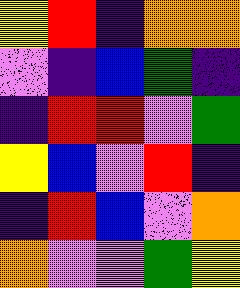[["yellow", "red", "indigo", "orange", "orange"], ["violet", "indigo", "blue", "green", "indigo"], ["indigo", "red", "red", "violet", "green"], ["yellow", "blue", "violet", "red", "indigo"], ["indigo", "red", "blue", "violet", "orange"], ["orange", "violet", "violet", "green", "yellow"]]